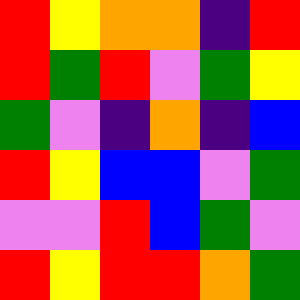[["red", "yellow", "orange", "orange", "indigo", "red"], ["red", "green", "red", "violet", "green", "yellow"], ["green", "violet", "indigo", "orange", "indigo", "blue"], ["red", "yellow", "blue", "blue", "violet", "green"], ["violet", "violet", "red", "blue", "green", "violet"], ["red", "yellow", "red", "red", "orange", "green"]]